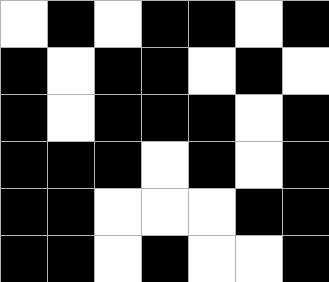[["white", "black", "white", "black", "black", "white", "black"], ["black", "white", "black", "black", "white", "black", "white"], ["black", "white", "black", "black", "black", "white", "black"], ["black", "black", "black", "white", "black", "white", "black"], ["black", "black", "white", "white", "white", "black", "black"], ["black", "black", "white", "black", "white", "white", "black"]]